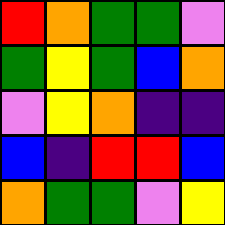[["red", "orange", "green", "green", "violet"], ["green", "yellow", "green", "blue", "orange"], ["violet", "yellow", "orange", "indigo", "indigo"], ["blue", "indigo", "red", "red", "blue"], ["orange", "green", "green", "violet", "yellow"]]